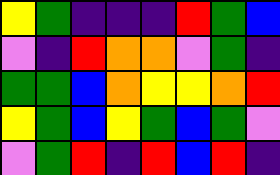[["yellow", "green", "indigo", "indigo", "indigo", "red", "green", "blue"], ["violet", "indigo", "red", "orange", "orange", "violet", "green", "indigo"], ["green", "green", "blue", "orange", "yellow", "yellow", "orange", "red"], ["yellow", "green", "blue", "yellow", "green", "blue", "green", "violet"], ["violet", "green", "red", "indigo", "red", "blue", "red", "indigo"]]